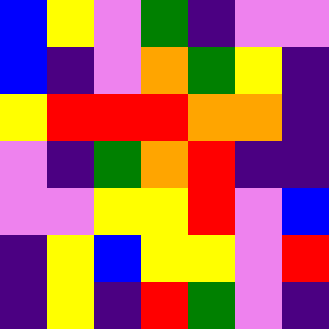[["blue", "yellow", "violet", "green", "indigo", "violet", "violet"], ["blue", "indigo", "violet", "orange", "green", "yellow", "indigo"], ["yellow", "red", "red", "red", "orange", "orange", "indigo"], ["violet", "indigo", "green", "orange", "red", "indigo", "indigo"], ["violet", "violet", "yellow", "yellow", "red", "violet", "blue"], ["indigo", "yellow", "blue", "yellow", "yellow", "violet", "red"], ["indigo", "yellow", "indigo", "red", "green", "violet", "indigo"]]